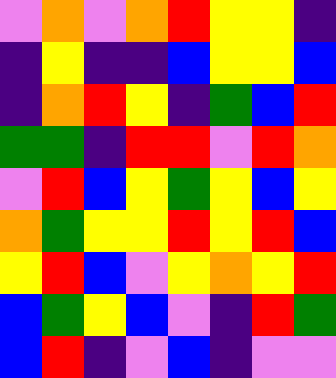[["violet", "orange", "violet", "orange", "red", "yellow", "yellow", "indigo"], ["indigo", "yellow", "indigo", "indigo", "blue", "yellow", "yellow", "blue"], ["indigo", "orange", "red", "yellow", "indigo", "green", "blue", "red"], ["green", "green", "indigo", "red", "red", "violet", "red", "orange"], ["violet", "red", "blue", "yellow", "green", "yellow", "blue", "yellow"], ["orange", "green", "yellow", "yellow", "red", "yellow", "red", "blue"], ["yellow", "red", "blue", "violet", "yellow", "orange", "yellow", "red"], ["blue", "green", "yellow", "blue", "violet", "indigo", "red", "green"], ["blue", "red", "indigo", "violet", "blue", "indigo", "violet", "violet"]]